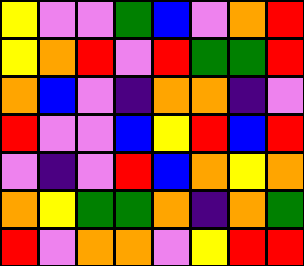[["yellow", "violet", "violet", "green", "blue", "violet", "orange", "red"], ["yellow", "orange", "red", "violet", "red", "green", "green", "red"], ["orange", "blue", "violet", "indigo", "orange", "orange", "indigo", "violet"], ["red", "violet", "violet", "blue", "yellow", "red", "blue", "red"], ["violet", "indigo", "violet", "red", "blue", "orange", "yellow", "orange"], ["orange", "yellow", "green", "green", "orange", "indigo", "orange", "green"], ["red", "violet", "orange", "orange", "violet", "yellow", "red", "red"]]